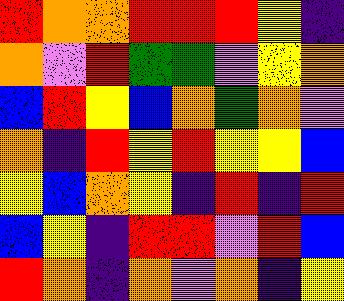[["red", "orange", "orange", "red", "red", "red", "yellow", "indigo"], ["orange", "violet", "red", "green", "green", "violet", "yellow", "orange"], ["blue", "red", "yellow", "blue", "orange", "green", "orange", "violet"], ["orange", "indigo", "red", "yellow", "red", "yellow", "yellow", "blue"], ["yellow", "blue", "orange", "yellow", "indigo", "red", "indigo", "red"], ["blue", "yellow", "indigo", "red", "red", "violet", "red", "blue"], ["red", "orange", "indigo", "orange", "violet", "orange", "indigo", "yellow"]]